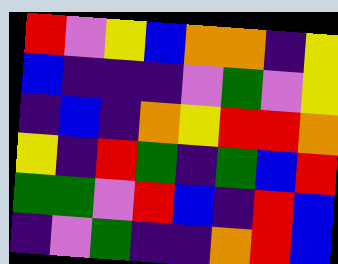[["red", "violet", "yellow", "blue", "orange", "orange", "indigo", "yellow"], ["blue", "indigo", "indigo", "indigo", "violet", "green", "violet", "yellow"], ["indigo", "blue", "indigo", "orange", "yellow", "red", "red", "orange"], ["yellow", "indigo", "red", "green", "indigo", "green", "blue", "red"], ["green", "green", "violet", "red", "blue", "indigo", "red", "blue"], ["indigo", "violet", "green", "indigo", "indigo", "orange", "red", "blue"]]